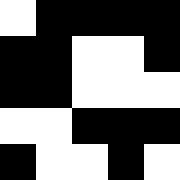[["white", "black", "black", "black", "black"], ["black", "black", "white", "white", "black"], ["black", "black", "white", "white", "white"], ["white", "white", "black", "black", "black"], ["black", "white", "white", "black", "white"]]